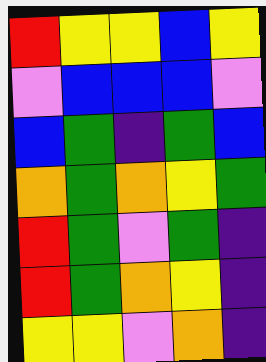[["red", "yellow", "yellow", "blue", "yellow"], ["violet", "blue", "blue", "blue", "violet"], ["blue", "green", "indigo", "green", "blue"], ["orange", "green", "orange", "yellow", "green"], ["red", "green", "violet", "green", "indigo"], ["red", "green", "orange", "yellow", "indigo"], ["yellow", "yellow", "violet", "orange", "indigo"]]